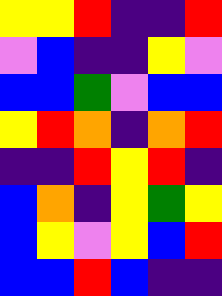[["yellow", "yellow", "red", "indigo", "indigo", "red"], ["violet", "blue", "indigo", "indigo", "yellow", "violet"], ["blue", "blue", "green", "violet", "blue", "blue"], ["yellow", "red", "orange", "indigo", "orange", "red"], ["indigo", "indigo", "red", "yellow", "red", "indigo"], ["blue", "orange", "indigo", "yellow", "green", "yellow"], ["blue", "yellow", "violet", "yellow", "blue", "red"], ["blue", "blue", "red", "blue", "indigo", "indigo"]]